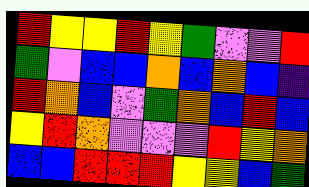[["red", "yellow", "yellow", "red", "yellow", "green", "violet", "violet", "red"], ["green", "violet", "blue", "blue", "orange", "blue", "orange", "blue", "indigo"], ["red", "orange", "blue", "violet", "green", "orange", "blue", "red", "blue"], ["yellow", "red", "orange", "violet", "violet", "violet", "red", "yellow", "orange"], ["blue", "blue", "red", "red", "red", "yellow", "yellow", "blue", "green"]]